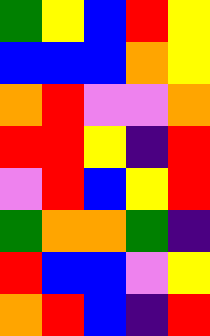[["green", "yellow", "blue", "red", "yellow"], ["blue", "blue", "blue", "orange", "yellow"], ["orange", "red", "violet", "violet", "orange"], ["red", "red", "yellow", "indigo", "red"], ["violet", "red", "blue", "yellow", "red"], ["green", "orange", "orange", "green", "indigo"], ["red", "blue", "blue", "violet", "yellow"], ["orange", "red", "blue", "indigo", "red"]]